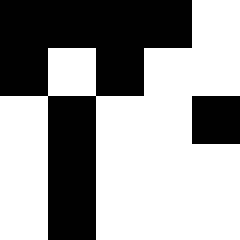[["black", "black", "black", "black", "white"], ["black", "white", "black", "white", "white"], ["white", "black", "white", "white", "black"], ["white", "black", "white", "white", "white"], ["white", "black", "white", "white", "white"]]